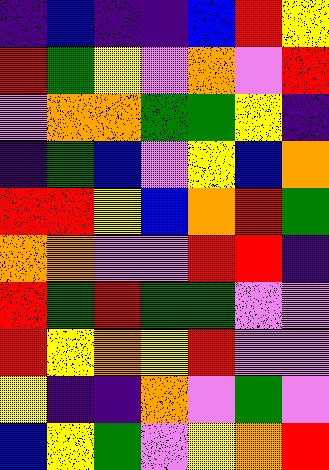[["indigo", "blue", "indigo", "indigo", "blue", "red", "yellow"], ["red", "green", "yellow", "violet", "orange", "violet", "red"], ["violet", "orange", "orange", "green", "green", "yellow", "indigo"], ["indigo", "green", "blue", "violet", "yellow", "blue", "orange"], ["red", "red", "yellow", "blue", "orange", "red", "green"], ["orange", "orange", "violet", "violet", "red", "red", "indigo"], ["red", "green", "red", "green", "green", "violet", "violet"], ["red", "yellow", "orange", "yellow", "red", "violet", "violet"], ["yellow", "indigo", "indigo", "orange", "violet", "green", "violet"], ["blue", "yellow", "green", "violet", "yellow", "orange", "red"]]